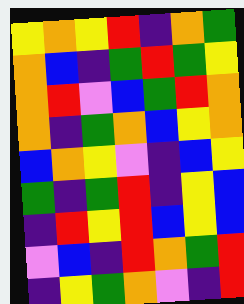[["yellow", "orange", "yellow", "red", "indigo", "orange", "green"], ["orange", "blue", "indigo", "green", "red", "green", "yellow"], ["orange", "red", "violet", "blue", "green", "red", "orange"], ["orange", "indigo", "green", "orange", "blue", "yellow", "orange"], ["blue", "orange", "yellow", "violet", "indigo", "blue", "yellow"], ["green", "indigo", "green", "red", "indigo", "yellow", "blue"], ["indigo", "red", "yellow", "red", "blue", "yellow", "blue"], ["violet", "blue", "indigo", "red", "orange", "green", "red"], ["indigo", "yellow", "green", "orange", "violet", "indigo", "red"]]